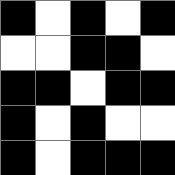[["black", "white", "black", "white", "black"], ["white", "white", "black", "black", "white"], ["black", "black", "white", "black", "black"], ["black", "white", "black", "white", "white"], ["black", "white", "black", "black", "black"]]